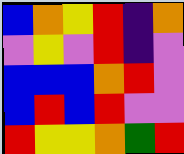[["blue", "orange", "yellow", "red", "indigo", "orange"], ["violet", "yellow", "violet", "red", "indigo", "violet"], ["blue", "blue", "blue", "orange", "red", "violet"], ["blue", "red", "blue", "red", "violet", "violet"], ["red", "yellow", "yellow", "orange", "green", "red"]]